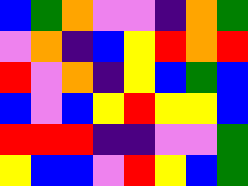[["blue", "green", "orange", "violet", "violet", "indigo", "orange", "green"], ["violet", "orange", "indigo", "blue", "yellow", "red", "orange", "red"], ["red", "violet", "orange", "indigo", "yellow", "blue", "green", "blue"], ["blue", "violet", "blue", "yellow", "red", "yellow", "yellow", "blue"], ["red", "red", "red", "indigo", "indigo", "violet", "violet", "green"], ["yellow", "blue", "blue", "violet", "red", "yellow", "blue", "green"]]